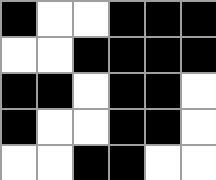[["black", "white", "white", "black", "black", "black"], ["white", "white", "black", "black", "black", "black"], ["black", "black", "white", "black", "black", "white"], ["black", "white", "white", "black", "black", "white"], ["white", "white", "black", "black", "white", "white"]]